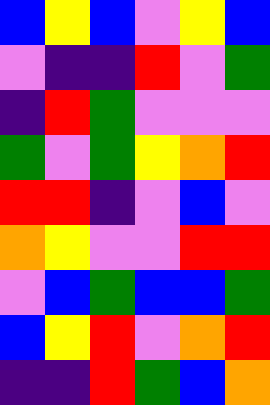[["blue", "yellow", "blue", "violet", "yellow", "blue"], ["violet", "indigo", "indigo", "red", "violet", "green"], ["indigo", "red", "green", "violet", "violet", "violet"], ["green", "violet", "green", "yellow", "orange", "red"], ["red", "red", "indigo", "violet", "blue", "violet"], ["orange", "yellow", "violet", "violet", "red", "red"], ["violet", "blue", "green", "blue", "blue", "green"], ["blue", "yellow", "red", "violet", "orange", "red"], ["indigo", "indigo", "red", "green", "blue", "orange"]]